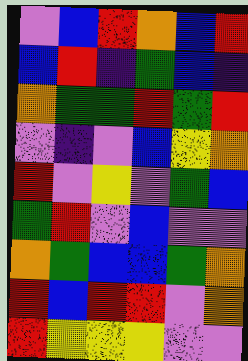[["violet", "blue", "red", "orange", "blue", "red"], ["blue", "red", "indigo", "green", "blue", "indigo"], ["orange", "green", "green", "red", "green", "red"], ["violet", "indigo", "violet", "blue", "yellow", "orange"], ["red", "violet", "yellow", "violet", "green", "blue"], ["green", "red", "violet", "blue", "violet", "violet"], ["orange", "green", "blue", "blue", "green", "orange"], ["red", "blue", "red", "red", "violet", "orange"], ["red", "yellow", "yellow", "yellow", "violet", "violet"]]